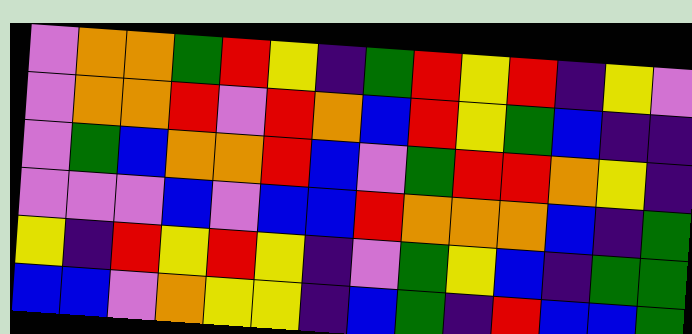[["violet", "orange", "orange", "green", "red", "yellow", "indigo", "green", "red", "yellow", "red", "indigo", "yellow", "violet"], ["violet", "orange", "orange", "red", "violet", "red", "orange", "blue", "red", "yellow", "green", "blue", "indigo", "indigo"], ["violet", "green", "blue", "orange", "orange", "red", "blue", "violet", "green", "red", "red", "orange", "yellow", "indigo"], ["violet", "violet", "violet", "blue", "violet", "blue", "blue", "red", "orange", "orange", "orange", "blue", "indigo", "green"], ["yellow", "indigo", "red", "yellow", "red", "yellow", "indigo", "violet", "green", "yellow", "blue", "indigo", "green", "green"], ["blue", "blue", "violet", "orange", "yellow", "yellow", "indigo", "blue", "green", "indigo", "red", "blue", "blue", "green"]]